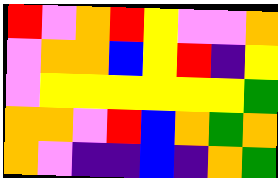[["red", "violet", "orange", "red", "yellow", "violet", "violet", "orange"], ["violet", "orange", "orange", "blue", "yellow", "red", "indigo", "yellow"], ["violet", "yellow", "yellow", "yellow", "yellow", "yellow", "yellow", "green"], ["orange", "orange", "violet", "red", "blue", "orange", "green", "orange"], ["orange", "violet", "indigo", "indigo", "blue", "indigo", "orange", "green"]]